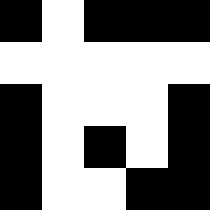[["black", "white", "black", "black", "black"], ["white", "white", "white", "white", "white"], ["black", "white", "white", "white", "black"], ["black", "white", "black", "white", "black"], ["black", "white", "white", "black", "black"]]